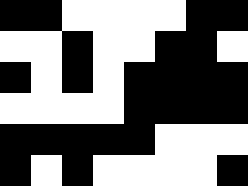[["black", "black", "white", "white", "white", "white", "black", "black"], ["white", "white", "black", "white", "white", "black", "black", "white"], ["black", "white", "black", "white", "black", "black", "black", "black"], ["white", "white", "white", "white", "black", "black", "black", "black"], ["black", "black", "black", "black", "black", "white", "white", "white"], ["black", "white", "black", "white", "white", "white", "white", "black"]]